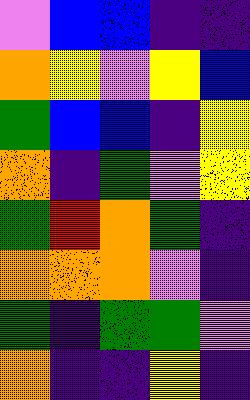[["violet", "blue", "blue", "indigo", "indigo"], ["orange", "yellow", "violet", "yellow", "blue"], ["green", "blue", "blue", "indigo", "yellow"], ["orange", "indigo", "green", "violet", "yellow"], ["green", "red", "orange", "green", "indigo"], ["orange", "orange", "orange", "violet", "indigo"], ["green", "indigo", "green", "green", "violet"], ["orange", "indigo", "indigo", "yellow", "indigo"]]